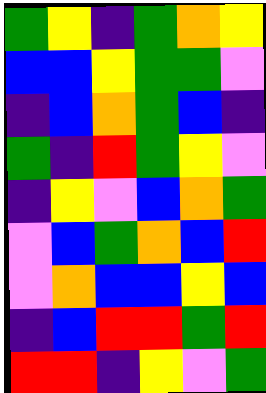[["green", "yellow", "indigo", "green", "orange", "yellow"], ["blue", "blue", "yellow", "green", "green", "violet"], ["indigo", "blue", "orange", "green", "blue", "indigo"], ["green", "indigo", "red", "green", "yellow", "violet"], ["indigo", "yellow", "violet", "blue", "orange", "green"], ["violet", "blue", "green", "orange", "blue", "red"], ["violet", "orange", "blue", "blue", "yellow", "blue"], ["indigo", "blue", "red", "red", "green", "red"], ["red", "red", "indigo", "yellow", "violet", "green"]]